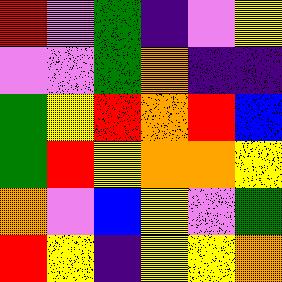[["red", "violet", "green", "indigo", "violet", "yellow"], ["violet", "violet", "green", "orange", "indigo", "indigo"], ["green", "yellow", "red", "orange", "red", "blue"], ["green", "red", "yellow", "orange", "orange", "yellow"], ["orange", "violet", "blue", "yellow", "violet", "green"], ["red", "yellow", "indigo", "yellow", "yellow", "orange"]]